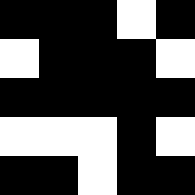[["black", "black", "black", "white", "black"], ["white", "black", "black", "black", "white"], ["black", "black", "black", "black", "black"], ["white", "white", "white", "black", "white"], ["black", "black", "white", "black", "black"]]